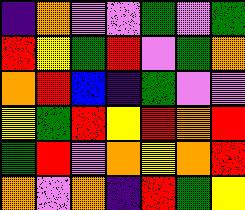[["indigo", "orange", "violet", "violet", "green", "violet", "green"], ["red", "yellow", "green", "red", "violet", "green", "orange"], ["orange", "red", "blue", "indigo", "green", "violet", "violet"], ["yellow", "green", "red", "yellow", "red", "orange", "red"], ["green", "red", "violet", "orange", "yellow", "orange", "red"], ["orange", "violet", "orange", "indigo", "red", "green", "yellow"]]